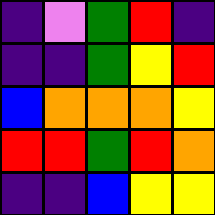[["indigo", "violet", "green", "red", "indigo"], ["indigo", "indigo", "green", "yellow", "red"], ["blue", "orange", "orange", "orange", "yellow"], ["red", "red", "green", "red", "orange"], ["indigo", "indigo", "blue", "yellow", "yellow"]]